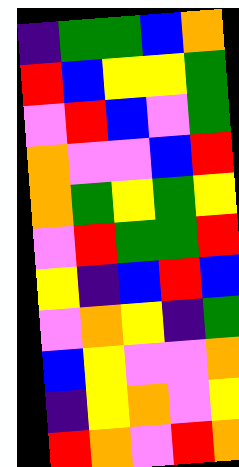[["indigo", "green", "green", "blue", "orange"], ["red", "blue", "yellow", "yellow", "green"], ["violet", "red", "blue", "violet", "green"], ["orange", "violet", "violet", "blue", "red"], ["orange", "green", "yellow", "green", "yellow"], ["violet", "red", "green", "green", "red"], ["yellow", "indigo", "blue", "red", "blue"], ["violet", "orange", "yellow", "indigo", "green"], ["blue", "yellow", "violet", "violet", "orange"], ["indigo", "yellow", "orange", "violet", "yellow"], ["red", "orange", "violet", "red", "orange"]]